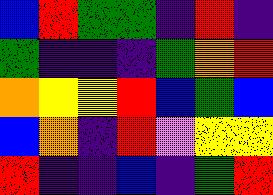[["blue", "red", "green", "green", "indigo", "red", "indigo"], ["green", "indigo", "indigo", "indigo", "green", "orange", "red"], ["orange", "yellow", "yellow", "red", "blue", "green", "blue"], ["blue", "orange", "indigo", "red", "violet", "yellow", "yellow"], ["red", "indigo", "indigo", "blue", "indigo", "green", "red"]]